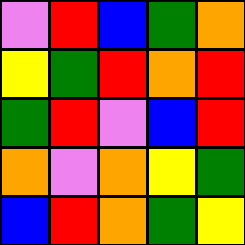[["violet", "red", "blue", "green", "orange"], ["yellow", "green", "red", "orange", "red"], ["green", "red", "violet", "blue", "red"], ["orange", "violet", "orange", "yellow", "green"], ["blue", "red", "orange", "green", "yellow"]]